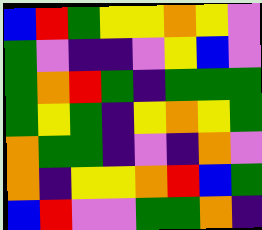[["blue", "red", "green", "yellow", "yellow", "orange", "yellow", "violet"], ["green", "violet", "indigo", "indigo", "violet", "yellow", "blue", "violet"], ["green", "orange", "red", "green", "indigo", "green", "green", "green"], ["green", "yellow", "green", "indigo", "yellow", "orange", "yellow", "green"], ["orange", "green", "green", "indigo", "violet", "indigo", "orange", "violet"], ["orange", "indigo", "yellow", "yellow", "orange", "red", "blue", "green"], ["blue", "red", "violet", "violet", "green", "green", "orange", "indigo"]]